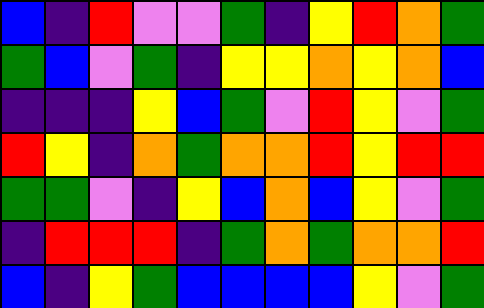[["blue", "indigo", "red", "violet", "violet", "green", "indigo", "yellow", "red", "orange", "green"], ["green", "blue", "violet", "green", "indigo", "yellow", "yellow", "orange", "yellow", "orange", "blue"], ["indigo", "indigo", "indigo", "yellow", "blue", "green", "violet", "red", "yellow", "violet", "green"], ["red", "yellow", "indigo", "orange", "green", "orange", "orange", "red", "yellow", "red", "red"], ["green", "green", "violet", "indigo", "yellow", "blue", "orange", "blue", "yellow", "violet", "green"], ["indigo", "red", "red", "red", "indigo", "green", "orange", "green", "orange", "orange", "red"], ["blue", "indigo", "yellow", "green", "blue", "blue", "blue", "blue", "yellow", "violet", "green"]]